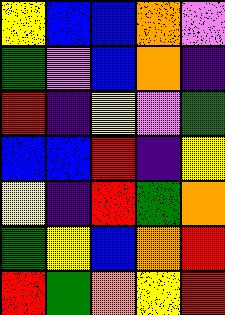[["yellow", "blue", "blue", "orange", "violet"], ["green", "violet", "blue", "orange", "indigo"], ["red", "indigo", "yellow", "violet", "green"], ["blue", "blue", "red", "indigo", "yellow"], ["yellow", "indigo", "red", "green", "orange"], ["green", "yellow", "blue", "orange", "red"], ["red", "green", "orange", "yellow", "red"]]